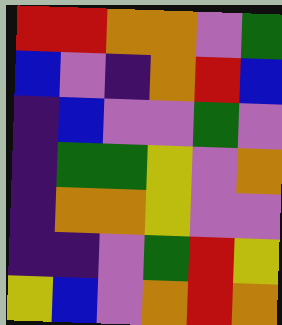[["red", "red", "orange", "orange", "violet", "green"], ["blue", "violet", "indigo", "orange", "red", "blue"], ["indigo", "blue", "violet", "violet", "green", "violet"], ["indigo", "green", "green", "yellow", "violet", "orange"], ["indigo", "orange", "orange", "yellow", "violet", "violet"], ["indigo", "indigo", "violet", "green", "red", "yellow"], ["yellow", "blue", "violet", "orange", "red", "orange"]]